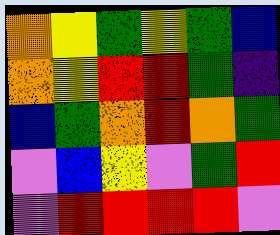[["orange", "yellow", "green", "yellow", "green", "blue"], ["orange", "yellow", "red", "red", "green", "indigo"], ["blue", "green", "orange", "red", "orange", "green"], ["violet", "blue", "yellow", "violet", "green", "red"], ["violet", "red", "red", "red", "red", "violet"]]